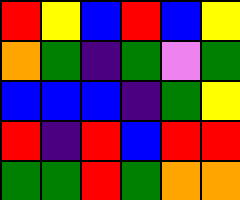[["red", "yellow", "blue", "red", "blue", "yellow"], ["orange", "green", "indigo", "green", "violet", "green"], ["blue", "blue", "blue", "indigo", "green", "yellow"], ["red", "indigo", "red", "blue", "red", "red"], ["green", "green", "red", "green", "orange", "orange"]]